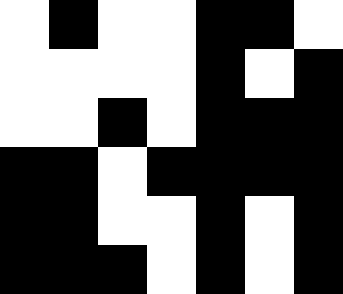[["white", "black", "white", "white", "black", "black", "white"], ["white", "white", "white", "white", "black", "white", "black"], ["white", "white", "black", "white", "black", "black", "black"], ["black", "black", "white", "black", "black", "black", "black"], ["black", "black", "white", "white", "black", "white", "black"], ["black", "black", "black", "white", "black", "white", "black"]]